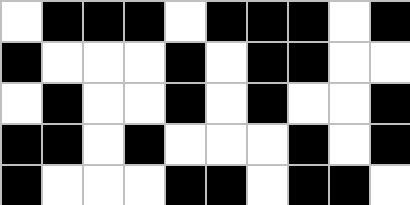[["white", "black", "black", "black", "white", "black", "black", "black", "white", "black"], ["black", "white", "white", "white", "black", "white", "black", "black", "white", "white"], ["white", "black", "white", "white", "black", "white", "black", "white", "white", "black"], ["black", "black", "white", "black", "white", "white", "white", "black", "white", "black"], ["black", "white", "white", "white", "black", "black", "white", "black", "black", "white"]]